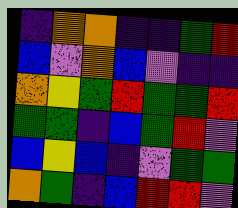[["indigo", "orange", "orange", "indigo", "indigo", "green", "red"], ["blue", "violet", "orange", "blue", "violet", "indigo", "indigo"], ["orange", "yellow", "green", "red", "green", "green", "red"], ["green", "green", "indigo", "blue", "green", "red", "violet"], ["blue", "yellow", "blue", "indigo", "violet", "green", "green"], ["orange", "green", "indigo", "blue", "red", "red", "violet"]]